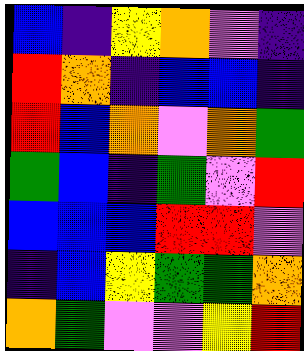[["blue", "indigo", "yellow", "orange", "violet", "indigo"], ["red", "orange", "indigo", "blue", "blue", "indigo"], ["red", "blue", "orange", "violet", "orange", "green"], ["green", "blue", "indigo", "green", "violet", "red"], ["blue", "blue", "blue", "red", "red", "violet"], ["indigo", "blue", "yellow", "green", "green", "orange"], ["orange", "green", "violet", "violet", "yellow", "red"]]